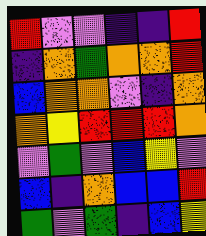[["red", "violet", "violet", "indigo", "indigo", "red"], ["indigo", "orange", "green", "orange", "orange", "red"], ["blue", "orange", "orange", "violet", "indigo", "orange"], ["orange", "yellow", "red", "red", "red", "orange"], ["violet", "green", "violet", "blue", "yellow", "violet"], ["blue", "indigo", "orange", "blue", "blue", "red"], ["green", "violet", "green", "indigo", "blue", "yellow"]]